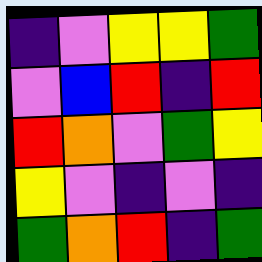[["indigo", "violet", "yellow", "yellow", "green"], ["violet", "blue", "red", "indigo", "red"], ["red", "orange", "violet", "green", "yellow"], ["yellow", "violet", "indigo", "violet", "indigo"], ["green", "orange", "red", "indigo", "green"]]